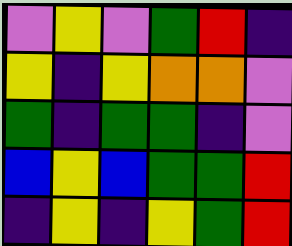[["violet", "yellow", "violet", "green", "red", "indigo"], ["yellow", "indigo", "yellow", "orange", "orange", "violet"], ["green", "indigo", "green", "green", "indigo", "violet"], ["blue", "yellow", "blue", "green", "green", "red"], ["indigo", "yellow", "indigo", "yellow", "green", "red"]]